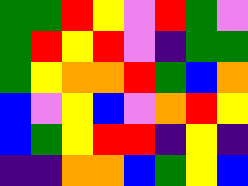[["green", "green", "red", "yellow", "violet", "red", "green", "violet"], ["green", "red", "yellow", "red", "violet", "indigo", "green", "green"], ["green", "yellow", "orange", "orange", "red", "green", "blue", "orange"], ["blue", "violet", "yellow", "blue", "violet", "orange", "red", "yellow"], ["blue", "green", "yellow", "red", "red", "indigo", "yellow", "indigo"], ["indigo", "indigo", "orange", "orange", "blue", "green", "yellow", "blue"]]